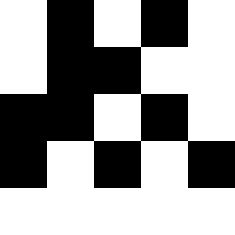[["white", "black", "white", "black", "white"], ["white", "black", "black", "white", "white"], ["black", "black", "white", "black", "white"], ["black", "white", "black", "white", "black"], ["white", "white", "white", "white", "white"]]